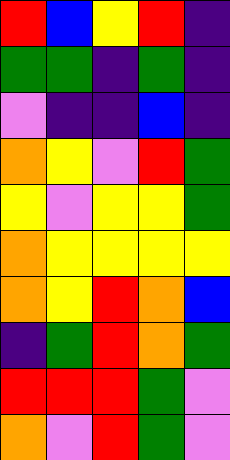[["red", "blue", "yellow", "red", "indigo"], ["green", "green", "indigo", "green", "indigo"], ["violet", "indigo", "indigo", "blue", "indigo"], ["orange", "yellow", "violet", "red", "green"], ["yellow", "violet", "yellow", "yellow", "green"], ["orange", "yellow", "yellow", "yellow", "yellow"], ["orange", "yellow", "red", "orange", "blue"], ["indigo", "green", "red", "orange", "green"], ["red", "red", "red", "green", "violet"], ["orange", "violet", "red", "green", "violet"]]